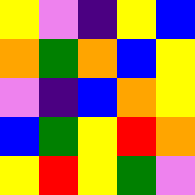[["yellow", "violet", "indigo", "yellow", "blue"], ["orange", "green", "orange", "blue", "yellow"], ["violet", "indigo", "blue", "orange", "yellow"], ["blue", "green", "yellow", "red", "orange"], ["yellow", "red", "yellow", "green", "violet"]]